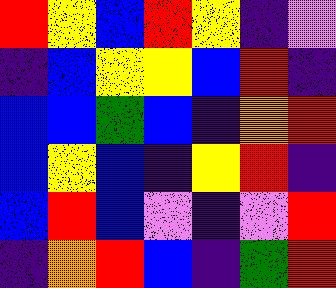[["red", "yellow", "blue", "red", "yellow", "indigo", "violet"], ["indigo", "blue", "yellow", "yellow", "blue", "red", "indigo"], ["blue", "blue", "green", "blue", "indigo", "orange", "red"], ["blue", "yellow", "blue", "indigo", "yellow", "red", "indigo"], ["blue", "red", "blue", "violet", "indigo", "violet", "red"], ["indigo", "orange", "red", "blue", "indigo", "green", "red"]]